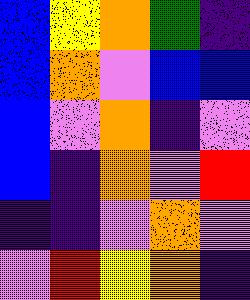[["blue", "yellow", "orange", "green", "indigo"], ["blue", "orange", "violet", "blue", "blue"], ["blue", "violet", "orange", "indigo", "violet"], ["blue", "indigo", "orange", "violet", "red"], ["indigo", "indigo", "violet", "orange", "violet"], ["violet", "red", "yellow", "orange", "indigo"]]